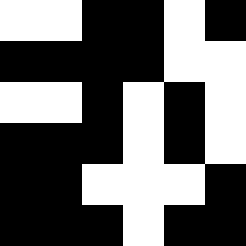[["white", "white", "black", "black", "white", "black"], ["black", "black", "black", "black", "white", "white"], ["white", "white", "black", "white", "black", "white"], ["black", "black", "black", "white", "black", "white"], ["black", "black", "white", "white", "white", "black"], ["black", "black", "black", "white", "black", "black"]]